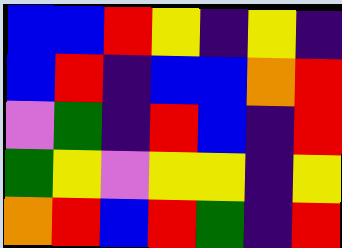[["blue", "blue", "red", "yellow", "indigo", "yellow", "indigo"], ["blue", "red", "indigo", "blue", "blue", "orange", "red"], ["violet", "green", "indigo", "red", "blue", "indigo", "red"], ["green", "yellow", "violet", "yellow", "yellow", "indigo", "yellow"], ["orange", "red", "blue", "red", "green", "indigo", "red"]]